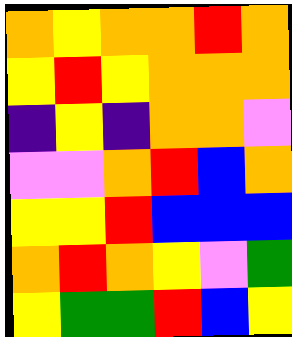[["orange", "yellow", "orange", "orange", "red", "orange"], ["yellow", "red", "yellow", "orange", "orange", "orange"], ["indigo", "yellow", "indigo", "orange", "orange", "violet"], ["violet", "violet", "orange", "red", "blue", "orange"], ["yellow", "yellow", "red", "blue", "blue", "blue"], ["orange", "red", "orange", "yellow", "violet", "green"], ["yellow", "green", "green", "red", "blue", "yellow"]]